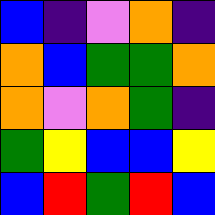[["blue", "indigo", "violet", "orange", "indigo"], ["orange", "blue", "green", "green", "orange"], ["orange", "violet", "orange", "green", "indigo"], ["green", "yellow", "blue", "blue", "yellow"], ["blue", "red", "green", "red", "blue"]]